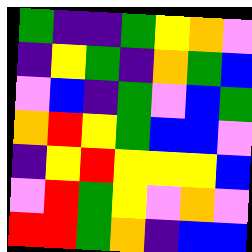[["green", "indigo", "indigo", "green", "yellow", "orange", "violet"], ["indigo", "yellow", "green", "indigo", "orange", "green", "blue"], ["violet", "blue", "indigo", "green", "violet", "blue", "green"], ["orange", "red", "yellow", "green", "blue", "blue", "violet"], ["indigo", "yellow", "red", "yellow", "yellow", "yellow", "blue"], ["violet", "red", "green", "yellow", "violet", "orange", "violet"], ["red", "red", "green", "orange", "indigo", "blue", "blue"]]